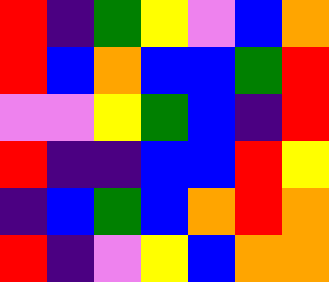[["red", "indigo", "green", "yellow", "violet", "blue", "orange"], ["red", "blue", "orange", "blue", "blue", "green", "red"], ["violet", "violet", "yellow", "green", "blue", "indigo", "red"], ["red", "indigo", "indigo", "blue", "blue", "red", "yellow"], ["indigo", "blue", "green", "blue", "orange", "red", "orange"], ["red", "indigo", "violet", "yellow", "blue", "orange", "orange"]]